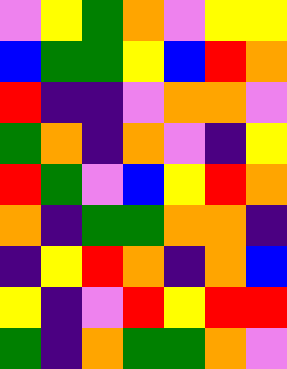[["violet", "yellow", "green", "orange", "violet", "yellow", "yellow"], ["blue", "green", "green", "yellow", "blue", "red", "orange"], ["red", "indigo", "indigo", "violet", "orange", "orange", "violet"], ["green", "orange", "indigo", "orange", "violet", "indigo", "yellow"], ["red", "green", "violet", "blue", "yellow", "red", "orange"], ["orange", "indigo", "green", "green", "orange", "orange", "indigo"], ["indigo", "yellow", "red", "orange", "indigo", "orange", "blue"], ["yellow", "indigo", "violet", "red", "yellow", "red", "red"], ["green", "indigo", "orange", "green", "green", "orange", "violet"]]